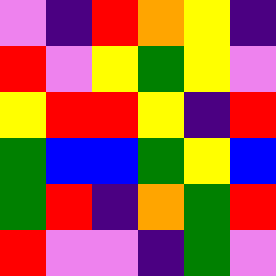[["violet", "indigo", "red", "orange", "yellow", "indigo"], ["red", "violet", "yellow", "green", "yellow", "violet"], ["yellow", "red", "red", "yellow", "indigo", "red"], ["green", "blue", "blue", "green", "yellow", "blue"], ["green", "red", "indigo", "orange", "green", "red"], ["red", "violet", "violet", "indigo", "green", "violet"]]